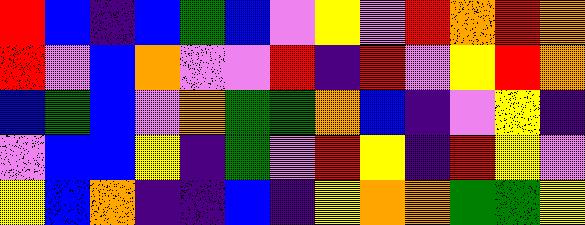[["red", "blue", "indigo", "blue", "green", "blue", "violet", "yellow", "violet", "red", "orange", "red", "orange"], ["red", "violet", "blue", "orange", "violet", "violet", "red", "indigo", "red", "violet", "yellow", "red", "orange"], ["blue", "green", "blue", "violet", "orange", "green", "green", "orange", "blue", "indigo", "violet", "yellow", "indigo"], ["violet", "blue", "blue", "yellow", "indigo", "green", "violet", "red", "yellow", "indigo", "red", "yellow", "violet"], ["yellow", "blue", "orange", "indigo", "indigo", "blue", "indigo", "yellow", "orange", "orange", "green", "green", "yellow"]]